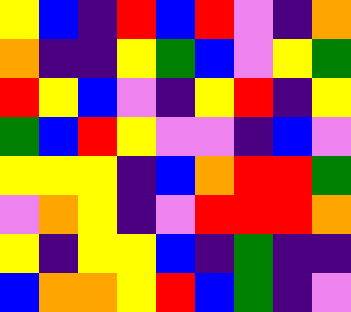[["yellow", "blue", "indigo", "red", "blue", "red", "violet", "indigo", "orange"], ["orange", "indigo", "indigo", "yellow", "green", "blue", "violet", "yellow", "green"], ["red", "yellow", "blue", "violet", "indigo", "yellow", "red", "indigo", "yellow"], ["green", "blue", "red", "yellow", "violet", "violet", "indigo", "blue", "violet"], ["yellow", "yellow", "yellow", "indigo", "blue", "orange", "red", "red", "green"], ["violet", "orange", "yellow", "indigo", "violet", "red", "red", "red", "orange"], ["yellow", "indigo", "yellow", "yellow", "blue", "indigo", "green", "indigo", "indigo"], ["blue", "orange", "orange", "yellow", "red", "blue", "green", "indigo", "violet"]]